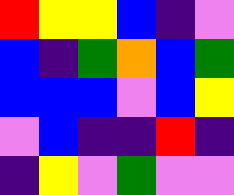[["red", "yellow", "yellow", "blue", "indigo", "violet"], ["blue", "indigo", "green", "orange", "blue", "green"], ["blue", "blue", "blue", "violet", "blue", "yellow"], ["violet", "blue", "indigo", "indigo", "red", "indigo"], ["indigo", "yellow", "violet", "green", "violet", "violet"]]